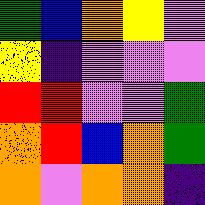[["green", "blue", "orange", "yellow", "violet"], ["yellow", "indigo", "violet", "violet", "violet"], ["red", "red", "violet", "violet", "green"], ["orange", "red", "blue", "orange", "green"], ["orange", "violet", "orange", "orange", "indigo"]]